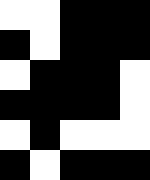[["white", "white", "black", "black", "black"], ["black", "white", "black", "black", "black"], ["white", "black", "black", "black", "white"], ["black", "black", "black", "black", "white"], ["white", "black", "white", "white", "white"], ["black", "white", "black", "black", "black"]]